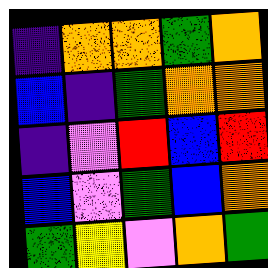[["indigo", "orange", "orange", "green", "orange"], ["blue", "indigo", "green", "orange", "orange"], ["indigo", "violet", "red", "blue", "red"], ["blue", "violet", "green", "blue", "orange"], ["green", "yellow", "violet", "orange", "green"]]